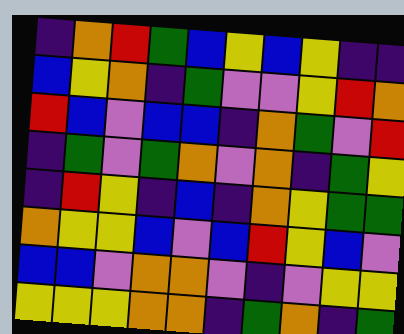[["indigo", "orange", "red", "green", "blue", "yellow", "blue", "yellow", "indigo", "indigo"], ["blue", "yellow", "orange", "indigo", "green", "violet", "violet", "yellow", "red", "orange"], ["red", "blue", "violet", "blue", "blue", "indigo", "orange", "green", "violet", "red"], ["indigo", "green", "violet", "green", "orange", "violet", "orange", "indigo", "green", "yellow"], ["indigo", "red", "yellow", "indigo", "blue", "indigo", "orange", "yellow", "green", "green"], ["orange", "yellow", "yellow", "blue", "violet", "blue", "red", "yellow", "blue", "violet"], ["blue", "blue", "violet", "orange", "orange", "violet", "indigo", "violet", "yellow", "yellow"], ["yellow", "yellow", "yellow", "orange", "orange", "indigo", "green", "orange", "indigo", "green"]]